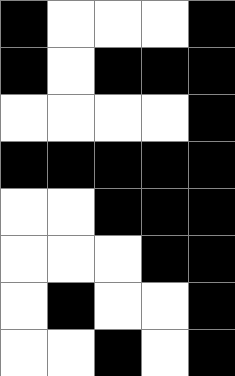[["black", "white", "white", "white", "black"], ["black", "white", "black", "black", "black"], ["white", "white", "white", "white", "black"], ["black", "black", "black", "black", "black"], ["white", "white", "black", "black", "black"], ["white", "white", "white", "black", "black"], ["white", "black", "white", "white", "black"], ["white", "white", "black", "white", "black"]]